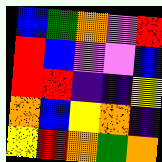[["blue", "green", "orange", "violet", "red"], ["red", "blue", "violet", "violet", "blue"], ["red", "red", "indigo", "indigo", "yellow"], ["orange", "blue", "yellow", "orange", "indigo"], ["yellow", "red", "orange", "green", "orange"]]